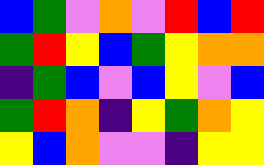[["blue", "green", "violet", "orange", "violet", "red", "blue", "red"], ["green", "red", "yellow", "blue", "green", "yellow", "orange", "orange"], ["indigo", "green", "blue", "violet", "blue", "yellow", "violet", "blue"], ["green", "red", "orange", "indigo", "yellow", "green", "orange", "yellow"], ["yellow", "blue", "orange", "violet", "violet", "indigo", "yellow", "yellow"]]